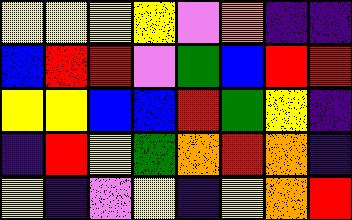[["yellow", "yellow", "yellow", "yellow", "violet", "orange", "indigo", "indigo"], ["blue", "red", "red", "violet", "green", "blue", "red", "red"], ["yellow", "yellow", "blue", "blue", "red", "green", "yellow", "indigo"], ["indigo", "red", "yellow", "green", "orange", "red", "orange", "indigo"], ["yellow", "indigo", "violet", "yellow", "indigo", "yellow", "orange", "red"]]